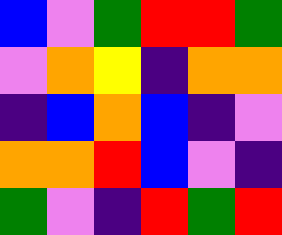[["blue", "violet", "green", "red", "red", "green"], ["violet", "orange", "yellow", "indigo", "orange", "orange"], ["indigo", "blue", "orange", "blue", "indigo", "violet"], ["orange", "orange", "red", "blue", "violet", "indigo"], ["green", "violet", "indigo", "red", "green", "red"]]